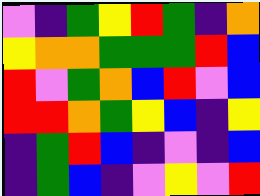[["violet", "indigo", "green", "yellow", "red", "green", "indigo", "orange"], ["yellow", "orange", "orange", "green", "green", "green", "red", "blue"], ["red", "violet", "green", "orange", "blue", "red", "violet", "blue"], ["red", "red", "orange", "green", "yellow", "blue", "indigo", "yellow"], ["indigo", "green", "red", "blue", "indigo", "violet", "indigo", "blue"], ["indigo", "green", "blue", "indigo", "violet", "yellow", "violet", "red"]]